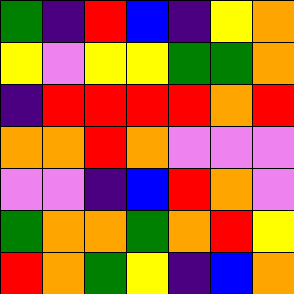[["green", "indigo", "red", "blue", "indigo", "yellow", "orange"], ["yellow", "violet", "yellow", "yellow", "green", "green", "orange"], ["indigo", "red", "red", "red", "red", "orange", "red"], ["orange", "orange", "red", "orange", "violet", "violet", "violet"], ["violet", "violet", "indigo", "blue", "red", "orange", "violet"], ["green", "orange", "orange", "green", "orange", "red", "yellow"], ["red", "orange", "green", "yellow", "indigo", "blue", "orange"]]